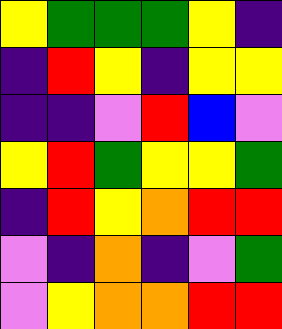[["yellow", "green", "green", "green", "yellow", "indigo"], ["indigo", "red", "yellow", "indigo", "yellow", "yellow"], ["indigo", "indigo", "violet", "red", "blue", "violet"], ["yellow", "red", "green", "yellow", "yellow", "green"], ["indigo", "red", "yellow", "orange", "red", "red"], ["violet", "indigo", "orange", "indigo", "violet", "green"], ["violet", "yellow", "orange", "orange", "red", "red"]]